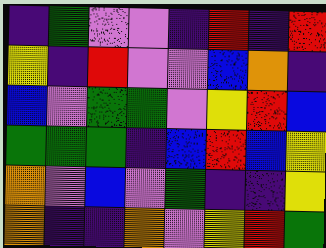[["indigo", "green", "violet", "violet", "indigo", "red", "indigo", "red"], ["yellow", "indigo", "red", "violet", "violet", "blue", "orange", "indigo"], ["blue", "violet", "green", "green", "violet", "yellow", "red", "blue"], ["green", "green", "green", "indigo", "blue", "red", "blue", "yellow"], ["orange", "violet", "blue", "violet", "green", "indigo", "indigo", "yellow"], ["orange", "indigo", "indigo", "orange", "violet", "yellow", "red", "green"]]